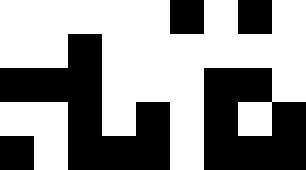[["white", "white", "white", "white", "white", "black", "white", "black", "white"], ["white", "white", "black", "white", "white", "white", "white", "white", "white"], ["black", "black", "black", "white", "white", "white", "black", "black", "white"], ["white", "white", "black", "white", "black", "white", "black", "white", "black"], ["black", "white", "black", "black", "black", "white", "black", "black", "black"]]